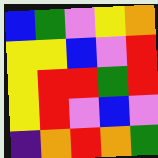[["blue", "green", "violet", "yellow", "orange"], ["yellow", "yellow", "blue", "violet", "red"], ["yellow", "red", "red", "green", "red"], ["yellow", "red", "violet", "blue", "violet"], ["indigo", "orange", "red", "orange", "green"]]